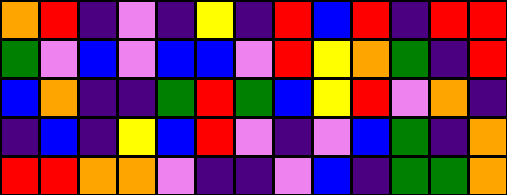[["orange", "red", "indigo", "violet", "indigo", "yellow", "indigo", "red", "blue", "red", "indigo", "red", "red"], ["green", "violet", "blue", "violet", "blue", "blue", "violet", "red", "yellow", "orange", "green", "indigo", "red"], ["blue", "orange", "indigo", "indigo", "green", "red", "green", "blue", "yellow", "red", "violet", "orange", "indigo"], ["indigo", "blue", "indigo", "yellow", "blue", "red", "violet", "indigo", "violet", "blue", "green", "indigo", "orange"], ["red", "red", "orange", "orange", "violet", "indigo", "indigo", "violet", "blue", "indigo", "green", "green", "orange"]]